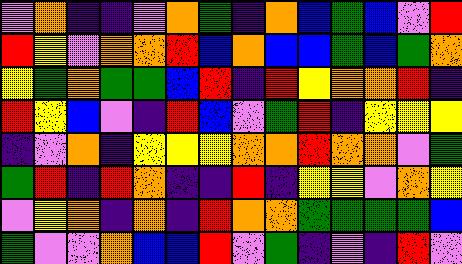[["violet", "orange", "indigo", "indigo", "violet", "orange", "green", "indigo", "orange", "blue", "green", "blue", "violet", "red"], ["red", "yellow", "violet", "orange", "orange", "red", "blue", "orange", "blue", "blue", "green", "blue", "green", "orange"], ["yellow", "green", "orange", "green", "green", "blue", "red", "indigo", "red", "yellow", "orange", "orange", "red", "indigo"], ["red", "yellow", "blue", "violet", "indigo", "red", "blue", "violet", "green", "red", "indigo", "yellow", "yellow", "yellow"], ["indigo", "violet", "orange", "indigo", "yellow", "yellow", "yellow", "orange", "orange", "red", "orange", "orange", "violet", "green"], ["green", "red", "indigo", "red", "orange", "indigo", "indigo", "red", "indigo", "yellow", "yellow", "violet", "orange", "yellow"], ["violet", "yellow", "orange", "indigo", "orange", "indigo", "red", "orange", "orange", "green", "green", "green", "green", "blue"], ["green", "violet", "violet", "orange", "blue", "blue", "red", "violet", "green", "indigo", "violet", "indigo", "red", "violet"]]